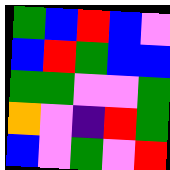[["green", "blue", "red", "blue", "violet"], ["blue", "red", "green", "blue", "blue"], ["green", "green", "violet", "violet", "green"], ["orange", "violet", "indigo", "red", "green"], ["blue", "violet", "green", "violet", "red"]]